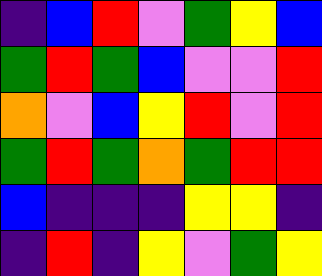[["indigo", "blue", "red", "violet", "green", "yellow", "blue"], ["green", "red", "green", "blue", "violet", "violet", "red"], ["orange", "violet", "blue", "yellow", "red", "violet", "red"], ["green", "red", "green", "orange", "green", "red", "red"], ["blue", "indigo", "indigo", "indigo", "yellow", "yellow", "indigo"], ["indigo", "red", "indigo", "yellow", "violet", "green", "yellow"]]